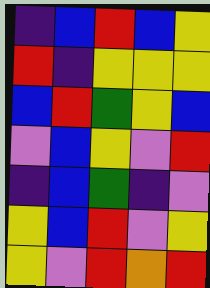[["indigo", "blue", "red", "blue", "yellow"], ["red", "indigo", "yellow", "yellow", "yellow"], ["blue", "red", "green", "yellow", "blue"], ["violet", "blue", "yellow", "violet", "red"], ["indigo", "blue", "green", "indigo", "violet"], ["yellow", "blue", "red", "violet", "yellow"], ["yellow", "violet", "red", "orange", "red"]]